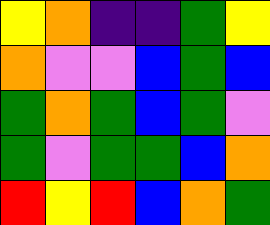[["yellow", "orange", "indigo", "indigo", "green", "yellow"], ["orange", "violet", "violet", "blue", "green", "blue"], ["green", "orange", "green", "blue", "green", "violet"], ["green", "violet", "green", "green", "blue", "orange"], ["red", "yellow", "red", "blue", "orange", "green"]]